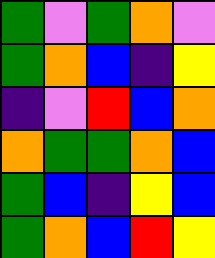[["green", "violet", "green", "orange", "violet"], ["green", "orange", "blue", "indigo", "yellow"], ["indigo", "violet", "red", "blue", "orange"], ["orange", "green", "green", "orange", "blue"], ["green", "blue", "indigo", "yellow", "blue"], ["green", "orange", "blue", "red", "yellow"]]